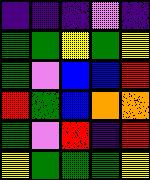[["indigo", "indigo", "indigo", "violet", "indigo"], ["green", "green", "yellow", "green", "yellow"], ["green", "violet", "blue", "blue", "red"], ["red", "green", "blue", "orange", "orange"], ["green", "violet", "red", "indigo", "red"], ["yellow", "green", "green", "green", "yellow"]]